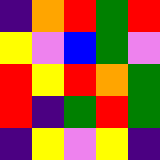[["indigo", "orange", "red", "green", "red"], ["yellow", "violet", "blue", "green", "violet"], ["red", "yellow", "red", "orange", "green"], ["red", "indigo", "green", "red", "green"], ["indigo", "yellow", "violet", "yellow", "indigo"]]